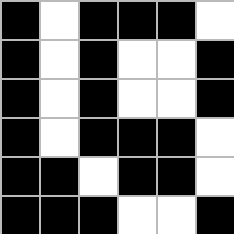[["black", "white", "black", "black", "black", "white"], ["black", "white", "black", "white", "white", "black"], ["black", "white", "black", "white", "white", "black"], ["black", "white", "black", "black", "black", "white"], ["black", "black", "white", "black", "black", "white"], ["black", "black", "black", "white", "white", "black"]]